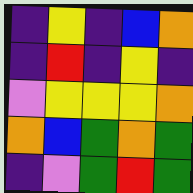[["indigo", "yellow", "indigo", "blue", "orange"], ["indigo", "red", "indigo", "yellow", "indigo"], ["violet", "yellow", "yellow", "yellow", "orange"], ["orange", "blue", "green", "orange", "green"], ["indigo", "violet", "green", "red", "green"]]